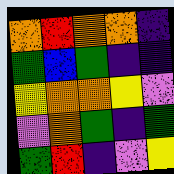[["orange", "red", "orange", "orange", "indigo"], ["green", "blue", "green", "indigo", "indigo"], ["yellow", "orange", "orange", "yellow", "violet"], ["violet", "orange", "green", "indigo", "green"], ["green", "red", "indigo", "violet", "yellow"]]